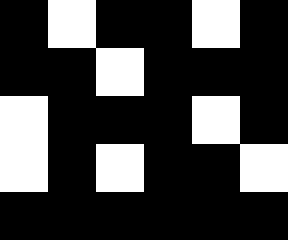[["black", "white", "black", "black", "white", "black"], ["black", "black", "white", "black", "black", "black"], ["white", "black", "black", "black", "white", "black"], ["white", "black", "white", "black", "black", "white"], ["black", "black", "black", "black", "black", "black"]]